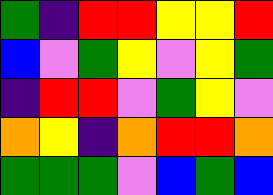[["green", "indigo", "red", "red", "yellow", "yellow", "red"], ["blue", "violet", "green", "yellow", "violet", "yellow", "green"], ["indigo", "red", "red", "violet", "green", "yellow", "violet"], ["orange", "yellow", "indigo", "orange", "red", "red", "orange"], ["green", "green", "green", "violet", "blue", "green", "blue"]]